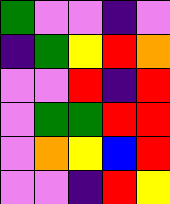[["green", "violet", "violet", "indigo", "violet"], ["indigo", "green", "yellow", "red", "orange"], ["violet", "violet", "red", "indigo", "red"], ["violet", "green", "green", "red", "red"], ["violet", "orange", "yellow", "blue", "red"], ["violet", "violet", "indigo", "red", "yellow"]]